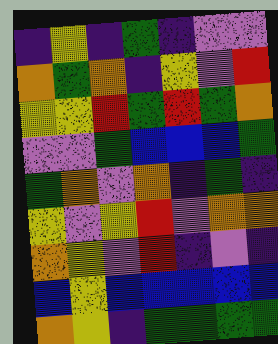[["indigo", "yellow", "indigo", "green", "indigo", "violet", "violet"], ["orange", "green", "orange", "indigo", "yellow", "violet", "red"], ["yellow", "yellow", "red", "green", "red", "green", "orange"], ["violet", "violet", "green", "blue", "blue", "blue", "green"], ["green", "orange", "violet", "orange", "indigo", "green", "indigo"], ["yellow", "violet", "yellow", "red", "violet", "orange", "orange"], ["orange", "yellow", "violet", "red", "indigo", "violet", "indigo"], ["blue", "yellow", "blue", "blue", "blue", "blue", "blue"], ["orange", "yellow", "indigo", "green", "green", "green", "green"]]